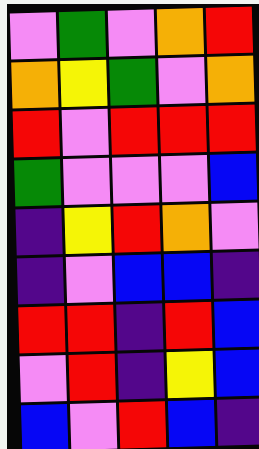[["violet", "green", "violet", "orange", "red"], ["orange", "yellow", "green", "violet", "orange"], ["red", "violet", "red", "red", "red"], ["green", "violet", "violet", "violet", "blue"], ["indigo", "yellow", "red", "orange", "violet"], ["indigo", "violet", "blue", "blue", "indigo"], ["red", "red", "indigo", "red", "blue"], ["violet", "red", "indigo", "yellow", "blue"], ["blue", "violet", "red", "blue", "indigo"]]